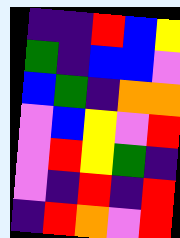[["indigo", "indigo", "red", "blue", "yellow"], ["green", "indigo", "blue", "blue", "violet"], ["blue", "green", "indigo", "orange", "orange"], ["violet", "blue", "yellow", "violet", "red"], ["violet", "red", "yellow", "green", "indigo"], ["violet", "indigo", "red", "indigo", "red"], ["indigo", "red", "orange", "violet", "red"]]